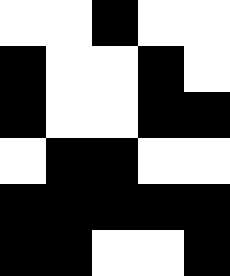[["white", "white", "black", "white", "white"], ["black", "white", "white", "black", "white"], ["black", "white", "white", "black", "black"], ["white", "black", "black", "white", "white"], ["black", "black", "black", "black", "black"], ["black", "black", "white", "white", "black"]]